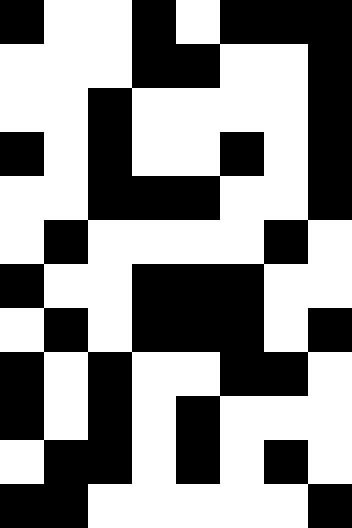[["black", "white", "white", "black", "white", "black", "black", "black"], ["white", "white", "white", "black", "black", "white", "white", "black"], ["white", "white", "black", "white", "white", "white", "white", "black"], ["black", "white", "black", "white", "white", "black", "white", "black"], ["white", "white", "black", "black", "black", "white", "white", "black"], ["white", "black", "white", "white", "white", "white", "black", "white"], ["black", "white", "white", "black", "black", "black", "white", "white"], ["white", "black", "white", "black", "black", "black", "white", "black"], ["black", "white", "black", "white", "white", "black", "black", "white"], ["black", "white", "black", "white", "black", "white", "white", "white"], ["white", "black", "black", "white", "black", "white", "black", "white"], ["black", "black", "white", "white", "white", "white", "white", "black"]]